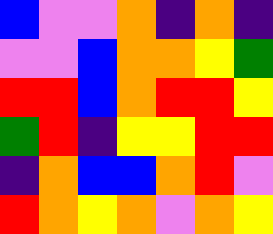[["blue", "violet", "violet", "orange", "indigo", "orange", "indigo"], ["violet", "violet", "blue", "orange", "orange", "yellow", "green"], ["red", "red", "blue", "orange", "red", "red", "yellow"], ["green", "red", "indigo", "yellow", "yellow", "red", "red"], ["indigo", "orange", "blue", "blue", "orange", "red", "violet"], ["red", "orange", "yellow", "orange", "violet", "orange", "yellow"]]